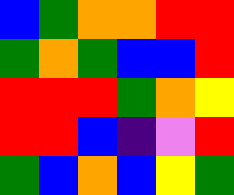[["blue", "green", "orange", "orange", "red", "red"], ["green", "orange", "green", "blue", "blue", "red"], ["red", "red", "red", "green", "orange", "yellow"], ["red", "red", "blue", "indigo", "violet", "red"], ["green", "blue", "orange", "blue", "yellow", "green"]]